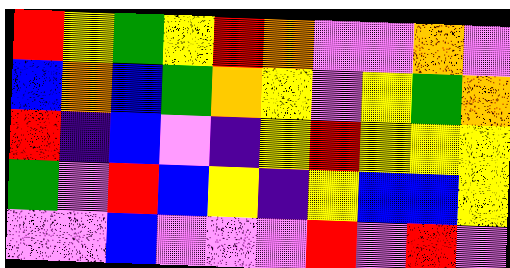[["red", "yellow", "green", "yellow", "red", "orange", "violet", "violet", "orange", "violet"], ["blue", "orange", "blue", "green", "orange", "yellow", "violet", "yellow", "green", "orange"], ["red", "indigo", "blue", "violet", "indigo", "yellow", "red", "yellow", "yellow", "yellow"], ["green", "violet", "red", "blue", "yellow", "indigo", "yellow", "blue", "blue", "yellow"], ["violet", "violet", "blue", "violet", "violet", "violet", "red", "violet", "red", "violet"]]